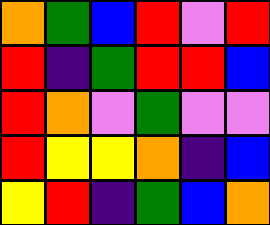[["orange", "green", "blue", "red", "violet", "red"], ["red", "indigo", "green", "red", "red", "blue"], ["red", "orange", "violet", "green", "violet", "violet"], ["red", "yellow", "yellow", "orange", "indigo", "blue"], ["yellow", "red", "indigo", "green", "blue", "orange"]]